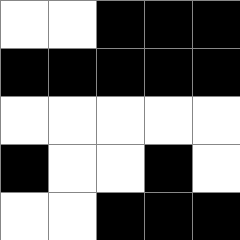[["white", "white", "black", "black", "black"], ["black", "black", "black", "black", "black"], ["white", "white", "white", "white", "white"], ["black", "white", "white", "black", "white"], ["white", "white", "black", "black", "black"]]